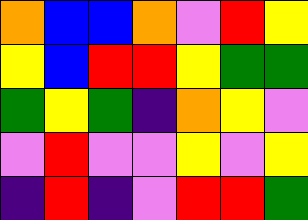[["orange", "blue", "blue", "orange", "violet", "red", "yellow"], ["yellow", "blue", "red", "red", "yellow", "green", "green"], ["green", "yellow", "green", "indigo", "orange", "yellow", "violet"], ["violet", "red", "violet", "violet", "yellow", "violet", "yellow"], ["indigo", "red", "indigo", "violet", "red", "red", "green"]]